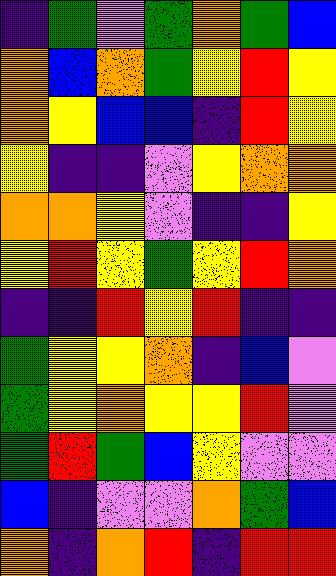[["indigo", "green", "violet", "green", "orange", "green", "blue"], ["orange", "blue", "orange", "green", "yellow", "red", "yellow"], ["orange", "yellow", "blue", "blue", "indigo", "red", "yellow"], ["yellow", "indigo", "indigo", "violet", "yellow", "orange", "orange"], ["orange", "orange", "yellow", "violet", "indigo", "indigo", "yellow"], ["yellow", "red", "yellow", "green", "yellow", "red", "orange"], ["indigo", "indigo", "red", "yellow", "red", "indigo", "indigo"], ["green", "yellow", "yellow", "orange", "indigo", "blue", "violet"], ["green", "yellow", "orange", "yellow", "yellow", "red", "violet"], ["green", "red", "green", "blue", "yellow", "violet", "violet"], ["blue", "indigo", "violet", "violet", "orange", "green", "blue"], ["orange", "indigo", "orange", "red", "indigo", "red", "red"]]